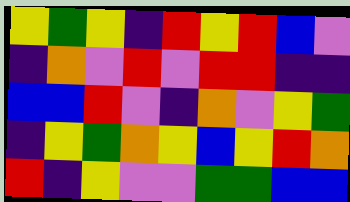[["yellow", "green", "yellow", "indigo", "red", "yellow", "red", "blue", "violet"], ["indigo", "orange", "violet", "red", "violet", "red", "red", "indigo", "indigo"], ["blue", "blue", "red", "violet", "indigo", "orange", "violet", "yellow", "green"], ["indigo", "yellow", "green", "orange", "yellow", "blue", "yellow", "red", "orange"], ["red", "indigo", "yellow", "violet", "violet", "green", "green", "blue", "blue"]]